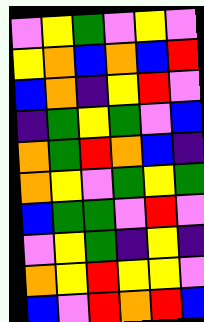[["violet", "yellow", "green", "violet", "yellow", "violet"], ["yellow", "orange", "blue", "orange", "blue", "red"], ["blue", "orange", "indigo", "yellow", "red", "violet"], ["indigo", "green", "yellow", "green", "violet", "blue"], ["orange", "green", "red", "orange", "blue", "indigo"], ["orange", "yellow", "violet", "green", "yellow", "green"], ["blue", "green", "green", "violet", "red", "violet"], ["violet", "yellow", "green", "indigo", "yellow", "indigo"], ["orange", "yellow", "red", "yellow", "yellow", "violet"], ["blue", "violet", "red", "orange", "red", "blue"]]